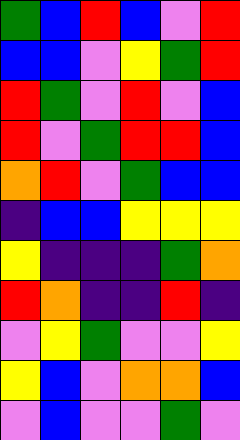[["green", "blue", "red", "blue", "violet", "red"], ["blue", "blue", "violet", "yellow", "green", "red"], ["red", "green", "violet", "red", "violet", "blue"], ["red", "violet", "green", "red", "red", "blue"], ["orange", "red", "violet", "green", "blue", "blue"], ["indigo", "blue", "blue", "yellow", "yellow", "yellow"], ["yellow", "indigo", "indigo", "indigo", "green", "orange"], ["red", "orange", "indigo", "indigo", "red", "indigo"], ["violet", "yellow", "green", "violet", "violet", "yellow"], ["yellow", "blue", "violet", "orange", "orange", "blue"], ["violet", "blue", "violet", "violet", "green", "violet"]]